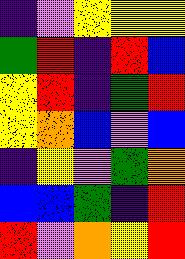[["indigo", "violet", "yellow", "yellow", "yellow"], ["green", "red", "indigo", "red", "blue"], ["yellow", "red", "indigo", "green", "red"], ["yellow", "orange", "blue", "violet", "blue"], ["indigo", "yellow", "violet", "green", "orange"], ["blue", "blue", "green", "indigo", "red"], ["red", "violet", "orange", "yellow", "red"]]